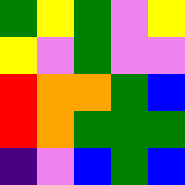[["green", "yellow", "green", "violet", "yellow"], ["yellow", "violet", "green", "violet", "violet"], ["red", "orange", "orange", "green", "blue"], ["red", "orange", "green", "green", "green"], ["indigo", "violet", "blue", "green", "blue"]]